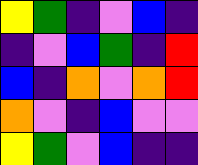[["yellow", "green", "indigo", "violet", "blue", "indigo"], ["indigo", "violet", "blue", "green", "indigo", "red"], ["blue", "indigo", "orange", "violet", "orange", "red"], ["orange", "violet", "indigo", "blue", "violet", "violet"], ["yellow", "green", "violet", "blue", "indigo", "indigo"]]